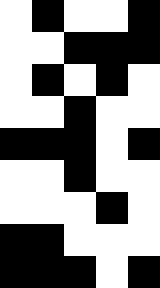[["white", "black", "white", "white", "black"], ["white", "white", "black", "black", "black"], ["white", "black", "white", "black", "white"], ["white", "white", "black", "white", "white"], ["black", "black", "black", "white", "black"], ["white", "white", "black", "white", "white"], ["white", "white", "white", "black", "white"], ["black", "black", "white", "white", "white"], ["black", "black", "black", "white", "black"]]